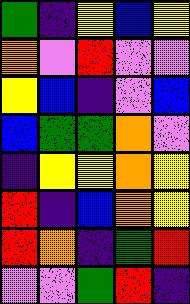[["green", "indigo", "yellow", "blue", "yellow"], ["orange", "violet", "red", "violet", "violet"], ["yellow", "blue", "indigo", "violet", "blue"], ["blue", "green", "green", "orange", "violet"], ["indigo", "yellow", "yellow", "orange", "yellow"], ["red", "indigo", "blue", "orange", "yellow"], ["red", "orange", "indigo", "green", "red"], ["violet", "violet", "green", "red", "indigo"]]